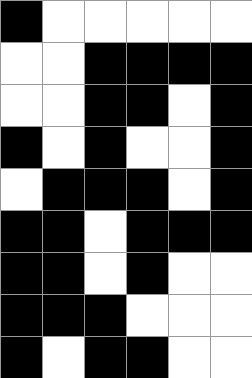[["black", "white", "white", "white", "white", "white"], ["white", "white", "black", "black", "black", "black"], ["white", "white", "black", "black", "white", "black"], ["black", "white", "black", "white", "white", "black"], ["white", "black", "black", "black", "white", "black"], ["black", "black", "white", "black", "black", "black"], ["black", "black", "white", "black", "white", "white"], ["black", "black", "black", "white", "white", "white"], ["black", "white", "black", "black", "white", "white"]]